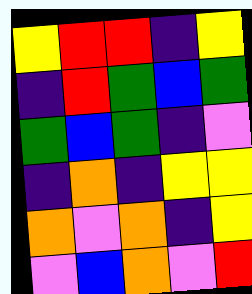[["yellow", "red", "red", "indigo", "yellow"], ["indigo", "red", "green", "blue", "green"], ["green", "blue", "green", "indigo", "violet"], ["indigo", "orange", "indigo", "yellow", "yellow"], ["orange", "violet", "orange", "indigo", "yellow"], ["violet", "blue", "orange", "violet", "red"]]